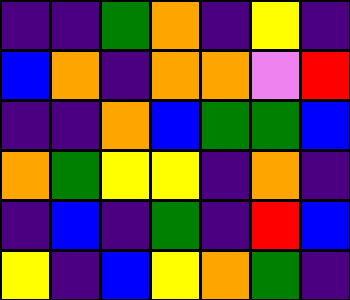[["indigo", "indigo", "green", "orange", "indigo", "yellow", "indigo"], ["blue", "orange", "indigo", "orange", "orange", "violet", "red"], ["indigo", "indigo", "orange", "blue", "green", "green", "blue"], ["orange", "green", "yellow", "yellow", "indigo", "orange", "indigo"], ["indigo", "blue", "indigo", "green", "indigo", "red", "blue"], ["yellow", "indigo", "blue", "yellow", "orange", "green", "indigo"]]